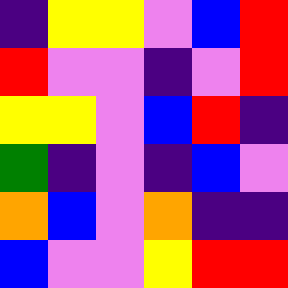[["indigo", "yellow", "yellow", "violet", "blue", "red"], ["red", "violet", "violet", "indigo", "violet", "red"], ["yellow", "yellow", "violet", "blue", "red", "indigo"], ["green", "indigo", "violet", "indigo", "blue", "violet"], ["orange", "blue", "violet", "orange", "indigo", "indigo"], ["blue", "violet", "violet", "yellow", "red", "red"]]